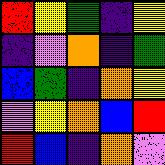[["red", "yellow", "green", "indigo", "yellow"], ["indigo", "violet", "orange", "indigo", "green"], ["blue", "green", "indigo", "orange", "yellow"], ["violet", "yellow", "orange", "blue", "red"], ["red", "blue", "indigo", "orange", "violet"]]